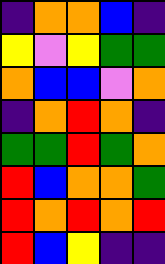[["indigo", "orange", "orange", "blue", "indigo"], ["yellow", "violet", "yellow", "green", "green"], ["orange", "blue", "blue", "violet", "orange"], ["indigo", "orange", "red", "orange", "indigo"], ["green", "green", "red", "green", "orange"], ["red", "blue", "orange", "orange", "green"], ["red", "orange", "red", "orange", "red"], ["red", "blue", "yellow", "indigo", "indigo"]]